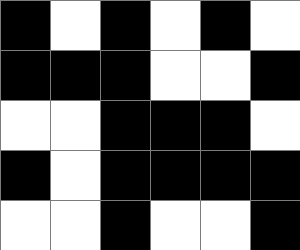[["black", "white", "black", "white", "black", "white"], ["black", "black", "black", "white", "white", "black"], ["white", "white", "black", "black", "black", "white"], ["black", "white", "black", "black", "black", "black"], ["white", "white", "black", "white", "white", "black"]]